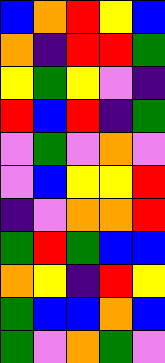[["blue", "orange", "red", "yellow", "blue"], ["orange", "indigo", "red", "red", "green"], ["yellow", "green", "yellow", "violet", "indigo"], ["red", "blue", "red", "indigo", "green"], ["violet", "green", "violet", "orange", "violet"], ["violet", "blue", "yellow", "yellow", "red"], ["indigo", "violet", "orange", "orange", "red"], ["green", "red", "green", "blue", "blue"], ["orange", "yellow", "indigo", "red", "yellow"], ["green", "blue", "blue", "orange", "blue"], ["green", "violet", "orange", "green", "violet"]]